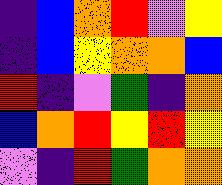[["indigo", "blue", "orange", "red", "violet", "yellow"], ["indigo", "blue", "yellow", "orange", "orange", "blue"], ["red", "indigo", "violet", "green", "indigo", "orange"], ["blue", "orange", "red", "yellow", "red", "yellow"], ["violet", "indigo", "red", "green", "orange", "orange"]]